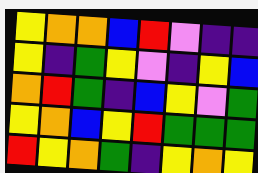[["yellow", "orange", "orange", "blue", "red", "violet", "indigo", "indigo"], ["yellow", "indigo", "green", "yellow", "violet", "indigo", "yellow", "blue"], ["orange", "red", "green", "indigo", "blue", "yellow", "violet", "green"], ["yellow", "orange", "blue", "yellow", "red", "green", "green", "green"], ["red", "yellow", "orange", "green", "indigo", "yellow", "orange", "yellow"]]